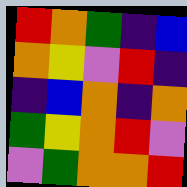[["red", "orange", "green", "indigo", "blue"], ["orange", "yellow", "violet", "red", "indigo"], ["indigo", "blue", "orange", "indigo", "orange"], ["green", "yellow", "orange", "red", "violet"], ["violet", "green", "orange", "orange", "red"]]